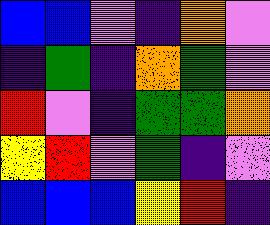[["blue", "blue", "violet", "indigo", "orange", "violet"], ["indigo", "green", "indigo", "orange", "green", "violet"], ["red", "violet", "indigo", "green", "green", "orange"], ["yellow", "red", "violet", "green", "indigo", "violet"], ["blue", "blue", "blue", "yellow", "red", "indigo"]]